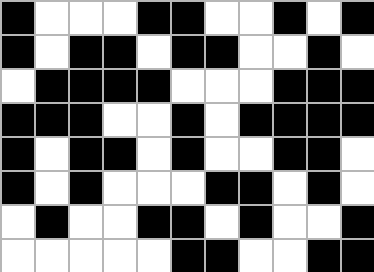[["black", "white", "white", "white", "black", "black", "white", "white", "black", "white", "black"], ["black", "white", "black", "black", "white", "black", "black", "white", "white", "black", "white"], ["white", "black", "black", "black", "black", "white", "white", "white", "black", "black", "black"], ["black", "black", "black", "white", "white", "black", "white", "black", "black", "black", "black"], ["black", "white", "black", "black", "white", "black", "white", "white", "black", "black", "white"], ["black", "white", "black", "white", "white", "white", "black", "black", "white", "black", "white"], ["white", "black", "white", "white", "black", "black", "white", "black", "white", "white", "black"], ["white", "white", "white", "white", "white", "black", "black", "white", "white", "black", "black"]]